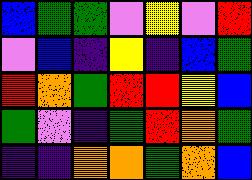[["blue", "green", "green", "violet", "yellow", "violet", "red"], ["violet", "blue", "indigo", "yellow", "indigo", "blue", "green"], ["red", "orange", "green", "red", "red", "yellow", "blue"], ["green", "violet", "indigo", "green", "red", "orange", "green"], ["indigo", "indigo", "orange", "orange", "green", "orange", "blue"]]